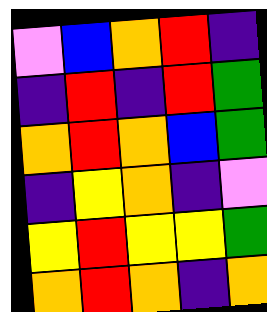[["violet", "blue", "orange", "red", "indigo"], ["indigo", "red", "indigo", "red", "green"], ["orange", "red", "orange", "blue", "green"], ["indigo", "yellow", "orange", "indigo", "violet"], ["yellow", "red", "yellow", "yellow", "green"], ["orange", "red", "orange", "indigo", "orange"]]